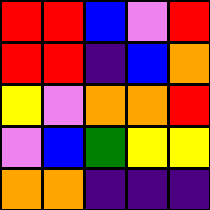[["red", "red", "blue", "violet", "red"], ["red", "red", "indigo", "blue", "orange"], ["yellow", "violet", "orange", "orange", "red"], ["violet", "blue", "green", "yellow", "yellow"], ["orange", "orange", "indigo", "indigo", "indigo"]]